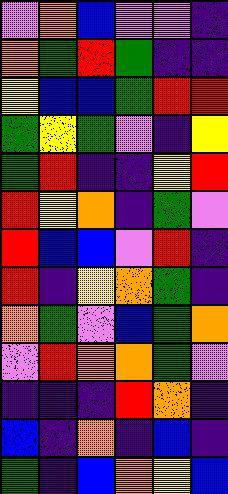[["violet", "orange", "blue", "violet", "violet", "indigo"], ["orange", "green", "red", "green", "indigo", "indigo"], ["yellow", "blue", "blue", "green", "red", "red"], ["green", "yellow", "green", "violet", "indigo", "yellow"], ["green", "red", "indigo", "indigo", "yellow", "red"], ["red", "yellow", "orange", "indigo", "green", "violet"], ["red", "blue", "blue", "violet", "red", "indigo"], ["red", "indigo", "yellow", "orange", "green", "indigo"], ["orange", "green", "violet", "blue", "green", "orange"], ["violet", "red", "orange", "orange", "green", "violet"], ["indigo", "indigo", "indigo", "red", "orange", "indigo"], ["blue", "indigo", "orange", "indigo", "blue", "indigo"], ["green", "indigo", "blue", "orange", "yellow", "blue"]]